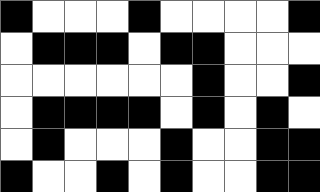[["black", "white", "white", "white", "black", "white", "white", "white", "white", "black"], ["white", "black", "black", "black", "white", "black", "black", "white", "white", "white"], ["white", "white", "white", "white", "white", "white", "black", "white", "white", "black"], ["white", "black", "black", "black", "black", "white", "black", "white", "black", "white"], ["white", "black", "white", "white", "white", "black", "white", "white", "black", "black"], ["black", "white", "white", "black", "white", "black", "white", "white", "black", "black"]]